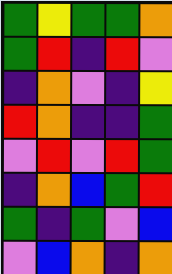[["green", "yellow", "green", "green", "orange"], ["green", "red", "indigo", "red", "violet"], ["indigo", "orange", "violet", "indigo", "yellow"], ["red", "orange", "indigo", "indigo", "green"], ["violet", "red", "violet", "red", "green"], ["indigo", "orange", "blue", "green", "red"], ["green", "indigo", "green", "violet", "blue"], ["violet", "blue", "orange", "indigo", "orange"]]